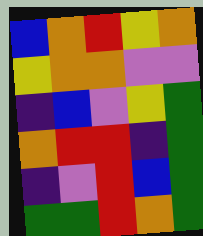[["blue", "orange", "red", "yellow", "orange"], ["yellow", "orange", "orange", "violet", "violet"], ["indigo", "blue", "violet", "yellow", "green"], ["orange", "red", "red", "indigo", "green"], ["indigo", "violet", "red", "blue", "green"], ["green", "green", "red", "orange", "green"]]